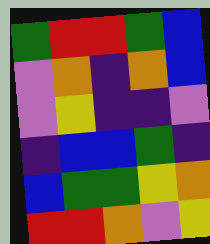[["green", "red", "red", "green", "blue"], ["violet", "orange", "indigo", "orange", "blue"], ["violet", "yellow", "indigo", "indigo", "violet"], ["indigo", "blue", "blue", "green", "indigo"], ["blue", "green", "green", "yellow", "orange"], ["red", "red", "orange", "violet", "yellow"]]